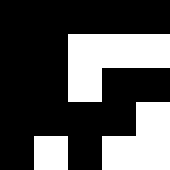[["black", "black", "black", "black", "black"], ["black", "black", "white", "white", "white"], ["black", "black", "white", "black", "black"], ["black", "black", "black", "black", "white"], ["black", "white", "black", "white", "white"]]